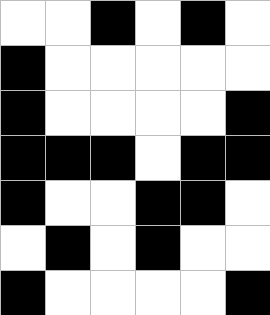[["white", "white", "black", "white", "black", "white"], ["black", "white", "white", "white", "white", "white"], ["black", "white", "white", "white", "white", "black"], ["black", "black", "black", "white", "black", "black"], ["black", "white", "white", "black", "black", "white"], ["white", "black", "white", "black", "white", "white"], ["black", "white", "white", "white", "white", "black"]]